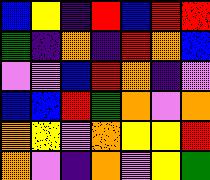[["blue", "yellow", "indigo", "red", "blue", "red", "red"], ["green", "indigo", "orange", "indigo", "red", "orange", "blue"], ["violet", "violet", "blue", "red", "orange", "indigo", "violet"], ["blue", "blue", "red", "green", "orange", "violet", "orange"], ["orange", "yellow", "violet", "orange", "yellow", "yellow", "red"], ["orange", "violet", "indigo", "orange", "violet", "yellow", "green"]]